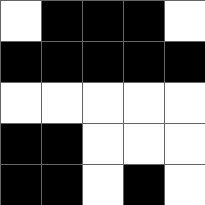[["white", "black", "black", "black", "white"], ["black", "black", "black", "black", "black"], ["white", "white", "white", "white", "white"], ["black", "black", "white", "white", "white"], ["black", "black", "white", "black", "white"]]